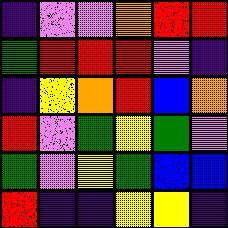[["indigo", "violet", "violet", "orange", "red", "red"], ["green", "red", "red", "red", "violet", "indigo"], ["indigo", "yellow", "orange", "red", "blue", "orange"], ["red", "violet", "green", "yellow", "green", "violet"], ["green", "violet", "yellow", "green", "blue", "blue"], ["red", "indigo", "indigo", "yellow", "yellow", "indigo"]]